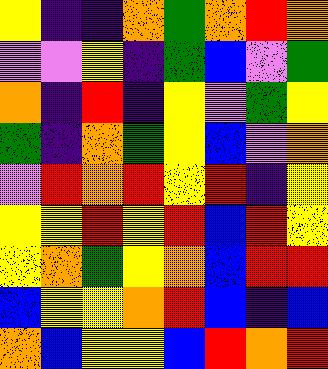[["yellow", "indigo", "indigo", "orange", "green", "orange", "red", "orange"], ["violet", "violet", "yellow", "indigo", "green", "blue", "violet", "green"], ["orange", "indigo", "red", "indigo", "yellow", "violet", "green", "yellow"], ["green", "indigo", "orange", "green", "yellow", "blue", "violet", "orange"], ["violet", "red", "orange", "red", "yellow", "red", "indigo", "yellow"], ["yellow", "yellow", "red", "yellow", "red", "blue", "red", "yellow"], ["yellow", "orange", "green", "yellow", "orange", "blue", "red", "red"], ["blue", "yellow", "yellow", "orange", "red", "blue", "indigo", "blue"], ["orange", "blue", "yellow", "yellow", "blue", "red", "orange", "red"]]